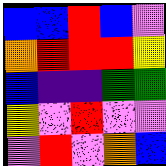[["blue", "blue", "red", "blue", "violet"], ["orange", "red", "red", "red", "yellow"], ["blue", "indigo", "indigo", "green", "green"], ["yellow", "violet", "red", "violet", "violet"], ["violet", "red", "violet", "orange", "blue"]]